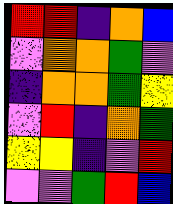[["red", "red", "indigo", "orange", "blue"], ["violet", "orange", "orange", "green", "violet"], ["indigo", "orange", "orange", "green", "yellow"], ["violet", "red", "indigo", "orange", "green"], ["yellow", "yellow", "indigo", "violet", "red"], ["violet", "violet", "green", "red", "blue"]]